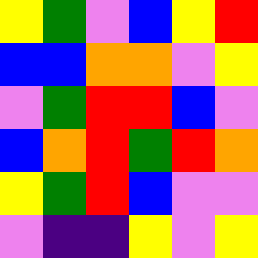[["yellow", "green", "violet", "blue", "yellow", "red"], ["blue", "blue", "orange", "orange", "violet", "yellow"], ["violet", "green", "red", "red", "blue", "violet"], ["blue", "orange", "red", "green", "red", "orange"], ["yellow", "green", "red", "blue", "violet", "violet"], ["violet", "indigo", "indigo", "yellow", "violet", "yellow"]]